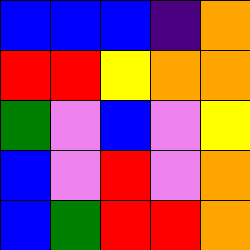[["blue", "blue", "blue", "indigo", "orange"], ["red", "red", "yellow", "orange", "orange"], ["green", "violet", "blue", "violet", "yellow"], ["blue", "violet", "red", "violet", "orange"], ["blue", "green", "red", "red", "orange"]]